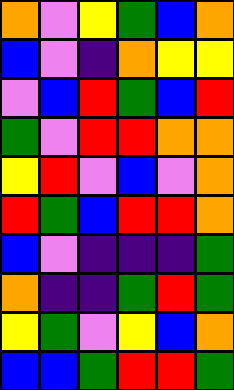[["orange", "violet", "yellow", "green", "blue", "orange"], ["blue", "violet", "indigo", "orange", "yellow", "yellow"], ["violet", "blue", "red", "green", "blue", "red"], ["green", "violet", "red", "red", "orange", "orange"], ["yellow", "red", "violet", "blue", "violet", "orange"], ["red", "green", "blue", "red", "red", "orange"], ["blue", "violet", "indigo", "indigo", "indigo", "green"], ["orange", "indigo", "indigo", "green", "red", "green"], ["yellow", "green", "violet", "yellow", "blue", "orange"], ["blue", "blue", "green", "red", "red", "green"]]